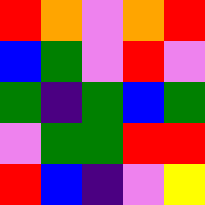[["red", "orange", "violet", "orange", "red"], ["blue", "green", "violet", "red", "violet"], ["green", "indigo", "green", "blue", "green"], ["violet", "green", "green", "red", "red"], ["red", "blue", "indigo", "violet", "yellow"]]